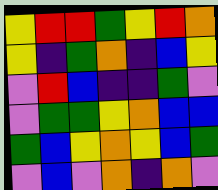[["yellow", "red", "red", "green", "yellow", "red", "orange"], ["yellow", "indigo", "green", "orange", "indigo", "blue", "yellow"], ["violet", "red", "blue", "indigo", "indigo", "green", "violet"], ["violet", "green", "green", "yellow", "orange", "blue", "blue"], ["green", "blue", "yellow", "orange", "yellow", "blue", "green"], ["violet", "blue", "violet", "orange", "indigo", "orange", "violet"]]